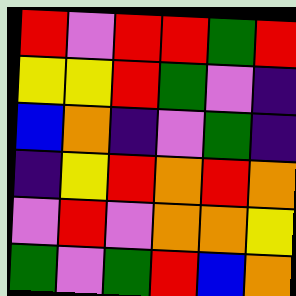[["red", "violet", "red", "red", "green", "red"], ["yellow", "yellow", "red", "green", "violet", "indigo"], ["blue", "orange", "indigo", "violet", "green", "indigo"], ["indigo", "yellow", "red", "orange", "red", "orange"], ["violet", "red", "violet", "orange", "orange", "yellow"], ["green", "violet", "green", "red", "blue", "orange"]]